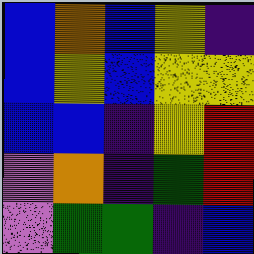[["blue", "orange", "blue", "yellow", "indigo"], ["blue", "yellow", "blue", "yellow", "yellow"], ["blue", "blue", "indigo", "yellow", "red"], ["violet", "orange", "indigo", "green", "red"], ["violet", "green", "green", "indigo", "blue"]]